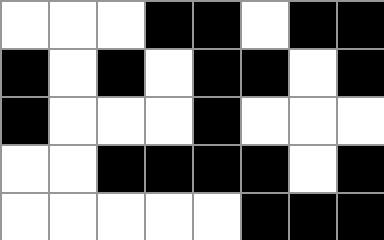[["white", "white", "white", "black", "black", "white", "black", "black"], ["black", "white", "black", "white", "black", "black", "white", "black"], ["black", "white", "white", "white", "black", "white", "white", "white"], ["white", "white", "black", "black", "black", "black", "white", "black"], ["white", "white", "white", "white", "white", "black", "black", "black"]]